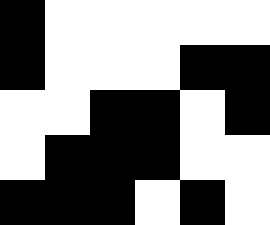[["black", "white", "white", "white", "white", "white"], ["black", "white", "white", "white", "black", "black"], ["white", "white", "black", "black", "white", "black"], ["white", "black", "black", "black", "white", "white"], ["black", "black", "black", "white", "black", "white"]]